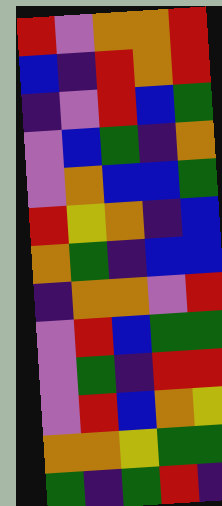[["red", "violet", "orange", "orange", "red"], ["blue", "indigo", "red", "orange", "red"], ["indigo", "violet", "red", "blue", "green"], ["violet", "blue", "green", "indigo", "orange"], ["violet", "orange", "blue", "blue", "green"], ["red", "yellow", "orange", "indigo", "blue"], ["orange", "green", "indigo", "blue", "blue"], ["indigo", "orange", "orange", "violet", "red"], ["violet", "red", "blue", "green", "green"], ["violet", "green", "indigo", "red", "red"], ["violet", "red", "blue", "orange", "yellow"], ["orange", "orange", "yellow", "green", "green"], ["green", "indigo", "green", "red", "indigo"]]